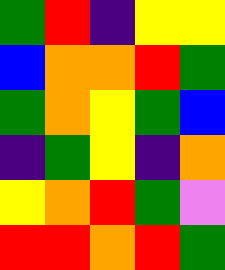[["green", "red", "indigo", "yellow", "yellow"], ["blue", "orange", "orange", "red", "green"], ["green", "orange", "yellow", "green", "blue"], ["indigo", "green", "yellow", "indigo", "orange"], ["yellow", "orange", "red", "green", "violet"], ["red", "red", "orange", "red", "green"]]